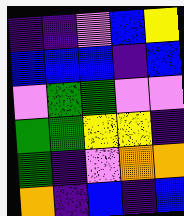[["indigo", "indigo", "violet", "blue", "yellow"], ["blue", "blue", "blue", "indigo", "blue"], ["violet", "green", "green", "violet", "violet"], ["green", "green", "yellow", "yellow", "indigo"], ["green", "indigo", "violet", "orange", "orange"], ["orange", "indigo", "blue", "indigo", "blue"]]